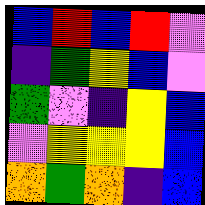[["blue", "red", "blue", "red", "violet"], ["indigo", "green", "yellow", "blue", "violet"], ["green", "violet", "indigo", "yellow", "blue"], ["violet", "yellow", "yellow", "yellow", "blue"], ["orange", "green", "orange", "indigo", "blue"]]